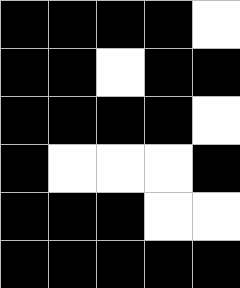[["black", "black", "black", "black", "white"], ["black", "black", "white", "black", "black"], ["black", "black", "black", "black", "white"], ["black", "white", "white", "white", "black"], ["black", "black", "black", "white", "white"], ["black", "black", "black", "black", "black"]]